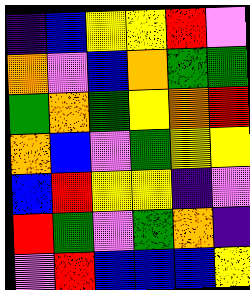[["indigo", "blue", "yellow", "yellow", "red", "violet"], ["orange", "violet", "blue", "orange", "green", "green"], ["green", "orange", "green", "yellow", "orange", "red"], ["orange", "blue", "violet", "green", "yellow", "yellow"], ["blue", "red", "yellow", "yellow", "indigo", "violet"], ["red", "green", "violet", "green", "orange", "indigo"], ["violet", "red", "blue", "blue", "blue", "yellow"]]